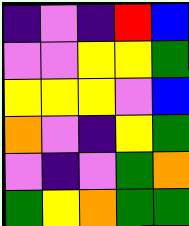[["indigo", "violet", "indigo", "red", "blue"], ["violet", "violet", "yellow", "yellow", "green"], ["yellow", "yellow", "yellow", "violet", "blue"], ["orange", "violet", "indigo", "yellow", "green"], ["violet", "indigo", "violet", "green", "orange"], ["green", "yellow", "orange", "green", "green"]]